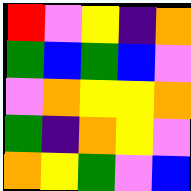[["red", "violet", "yellow", "indigo", "orange"], ["green", "blue", "green", "blue", "violet"], ["violet", "orange", "yellow", "yellow", "orange"], ["green", "indigo", "orange", "yellow", "violet"], ["orange", "yellow", "green", "violet", "blue"]]